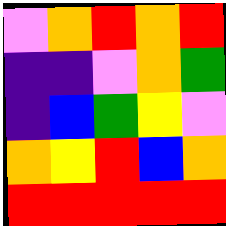[["violet", "orange", "red", "orange", "red"], ["indigo", "indigo", "violet", "orange", "green"], ["indigo", "blue", "green", "yellow", "violet"], ["orange", "yellow", "red", "blue", "orange"], ["red", "red", "red", "red", "red"]]